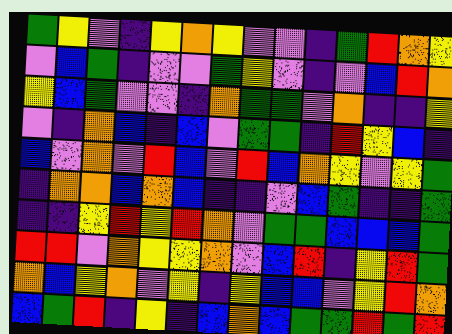[["green", "yellow", "violet", "indigo", "yellow", "orange", "yellow", "violet", "violet", "indigo", "green", "red", "orange", "yellow"], ["violet", "blue", "green", "indigo", "violet", "violet", "green", "yellow", "violet", "indigo", "violet", "blue", "red", "orange"], ["yellow", "blue", "green", "violet", "violet", "indigo", "orange", "green", "green", "violet", "orange", "indigo", "indigo", "yellow"], ["violet", "indigo", "orange", "blue", "indigo", "blue", "violet", "green", "green", "indigo", "red", "yellow", "blue", "indigo"], ["blue", "violet", "orange", "violet", "red", "blue", "violet", "red", "blue", "orange", "yellow", "violet", "yellow", "green"], ["indigo", "orange", "orange", "blue", "orange", "blue", "indigo", "indigo", "violet", "blue", "green", "indigo", "indigo", "green"], ["indigo", "indigo", "yellow", "red", "yellow", "red", "orange", "violet", "green", "green", "blue", "blue", "blue", "green"], ["red", "red", "violet", "orange", "yellow", "yellow", "orange", "violet", "blue", "red", "indigo", "yellow", "red", "green"], ["orange", "blue", "yellow", "orange", "violet", "yellow", "indigo", "yellow", "blue", "blue", "violet", "yellow", "red", "orange"], ["blue", "green", "red", "indigo", "yellow", "indigo", "blue", "orange", "blue", "green", "green", "red", "green", "red"]]